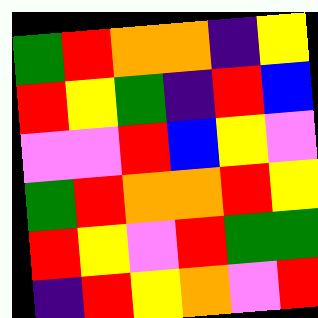[["green", "red", "orange", "orange", "indigo", "yellow"], ["red", "yellow", "green", "indigo", "red", "blue"], ["violet", "violet", "red", "blue", "yellow", "violet"], ["green", "red", "orange", "orange", "red", "yellow"], ["red", "yellow", "violet", "red", "green", "green"], ["indigo", "red", "yellow", "orange", "violet", "red"]]